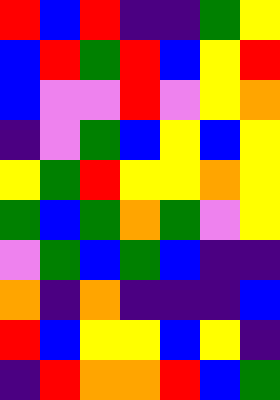[["red", "blue", "red", "indigo", "indigo", "green", "yellow"], ["blue", "red", "green", "red", "blue", "yellow", "red"], ["blue", "violet", "violet", "red", "violet", "yellow", "orange"], ["indigo", "violet", "green", "blue", "yellow", "blue", "yellow"], ["yellow", "green", "red", "yellow", "yellow", "orange", "yellow"], ["green", "blue", "green", "orange", "green", "violet", "yellow"], ["violet", "green", "blue", "green", "blue", "indigo", "indigo"], ["orange", "indigo", "orange", "indigo", "indigo", "indigo", "blue"], ["red", "blue", "yellow", "yellow", "blue", "yellow", "indigo"], ["indigo", "red", "orange", "orange", "red", "blue", "green"]]